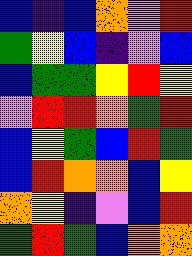[["blue", "indigo", "blue", "orange", "violet", "red"], ["green", "yellow", "blue", "indigo", "violet", "blue"], ["blue", "green", "green", "yellow", "red", "yellow"], ["violet", "red", "red", "orange", "green", "red"], ["blue", "yellow", "green", "blue", "red", "green"], ["blue", "red", "orange", "orange", "blue", "yellow"], ["orange", "yellow", "indigo", "violet", "blue", "red"], ["green", "red", "green", "blue", "orange", "orange"]]